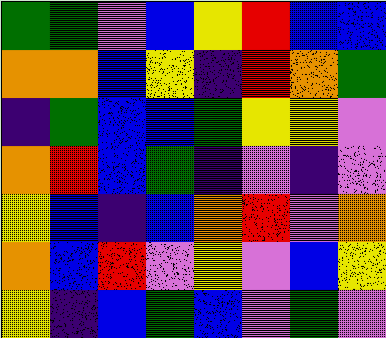[["green", "green", "violet", "blue", "yellow", "red", "blue", "blue"], ["orange", "orange", "blue", "yellow", "indigo", "red", "orange", "green"], ["indigo", "green", "blue", "blue", "green", "yellow", "yellow", "violet"], ["orange", "red", "blue", "green", "indigo", "violet", "indigo", "violet"], ["yellow", "blue", "indigo", "blue", "orange", "red", "violet", "orange"], ["orange", "blue", "red", "violet", "yellow", "violet", "blue", "yellow"], ["yellow", "indigo", "blue", "green", "blue", "violet", "green", "violet"]]